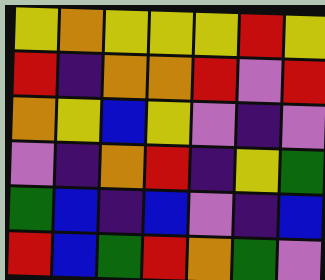[["yellow", "orange", "yellow", "yellow", "yellow", "red", "yellow"], ["red", "indigo", "orange", "orange", "red", "violet", "red"], ["orange", "yellow", "blue", "yellow", "violet", "indigo", "violet"], ["violet", "indigo", "orange", "red", "indigo", "yellow", "green"], ["green", "blue", "indigo", "blue", "violet", "indigo", "blue"], ["red", "blue", "green", "red", "orange", "green", "violet"]]